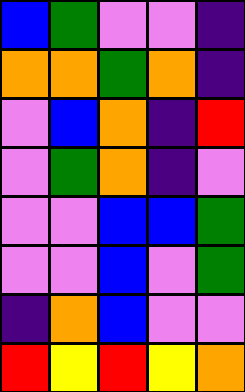[["blue", "green", "violet", "violet", "indigo"], ["orange", "orange", "green", "orange", "indigo"], ["violet", "blue", "orange", "indigo", "red"], ["violet", "green", "orange", "indigo", "violet"], ["violet", "violet", "blue", "blue", "green"], ["violet", "violet", "blue", "violet", "green"], ["indigo", "orange", "blue", "violet", "violet"], ["red", "yellow", "red", "yellow", "orange"]]